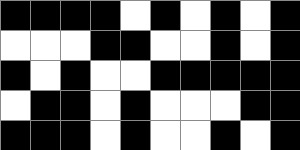[["black", "black", "black", "black", "white", "black", "white", "black", "white", "black"], ["white", "white", "white", "black", "black", "white", "white", "black", "white", "black"], ["black", "white", "black", "white", "white", "black", "black", "black", "black", "black"], ["white", "black", "black", "white", "black", "white", "white", "white", "black", "black"], ["black", "black", "black", "white", "black", "white", "white", "black", "white", "black"]]